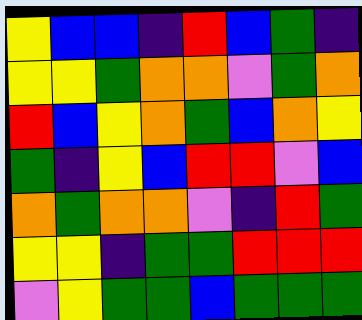[["yellow", "blue", "blue", "indigo", "red", "blue", "green", "indigo"], ["yellow", "yellow", "green", "orange", "orange", "violet", "green", "orange"], ["red", "blue", "yellow", "orange", "green", "blue", "orange", "yellow"], ["green", "indigo", "yellow", "blue", "red", "red", "violet", "blue"], ["orange", "green", "orange", "orange", "violet", "indigo", "red", "green"], ["yellow", "yellow", "indigo", "green", "green", "red", "red", "red"], ["violet", "yellow", "green", "green", "blue", "green", "green", "green"]]